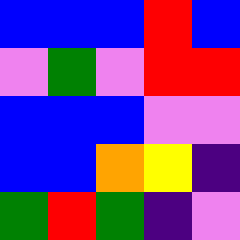[["blue", "blue", "blue", "red", "blue"], ["violet", "green", "violet", "red", "red"], ["blue", "blue", "blue", "violet", "violet"], ["blue", "blue", "orange", "yellow", "indigo"], ["green", "red", "green", "indigo", "violet"]]